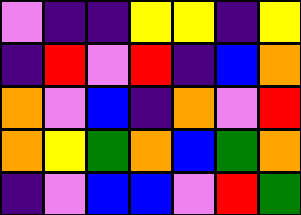[["violet", "indigo", "indigo", "yellow", "yellow", "indigo", "yellow"], ["indigo", "red", "violet", "red", "indigo", "blue", "orange"], ["orange", "violet", "blue", "indigo", "orange", "violet", "red"], ["orange", "yellow", "green", "orange", "blue", "green", "orange"], ["indigo", "violet", "blue", "blue", "violet", "red", "green"]]